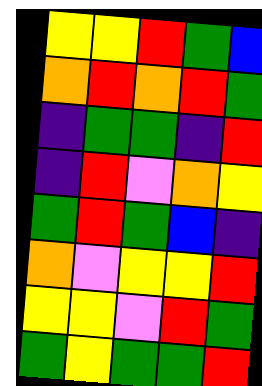[["yellow", "yellow", "red", "green", "blue"], ["orange", "red", "orange", "red", "green"], ["indigo", "green", "green", "indigo", "red"], ["indigo", "red", "violet", "orange", "yellow"], ["green", "red", "green", "blue", "indigo"], ["orange", "violet", "yellow", "yellow", "red"], ["yellow", "yellow", "violet", "red", "green"], ["green", "yellow", "green", "green", "red"]]